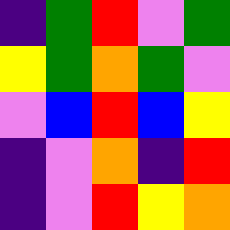[["indigo", "green", "red", "violet", "green"], ["yellow", "green", "orange", "green", "violet"], ["violet", "blue", "red", "blue", "yellow"], ["indigo", "violet", "orange", "indigo", "red"], ["indigo", "violet", "red", "yellow", "orange"]]